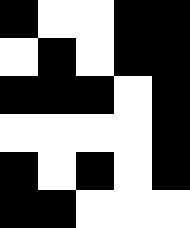[["black", "white", "white", "black", "black"], ["white", "black", "white", "black", "black"], ["black", "black", "black", "white", "black"], ["white", "white", "white", "white", "black"], ["black", "white", "black", "white", "black"], ["black", "black", "white", "white", "white"]]